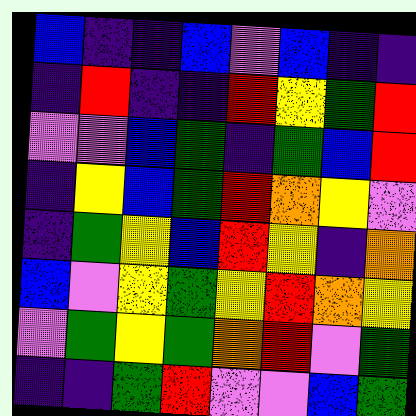[["blue", "indigo", "indigo", "blue", "violet", "blue", "indigo", "indigo"], ["indigo", "red", "indigo", "indigo", "red", "yellow", "green", "red"], ["violet", "violet", "blue", "green", "indigo", "green", "blue", "red"], ["indigo", "yellow", "blue", "green", "red", "orange", "yellow", "violet"], ["indigo", "green", "yellow", "blue", "red", "yellow", "indigo", "orange"], ["blue", "violet", "yellow", "green", "yellow", "red", "orange", "yellow"], ["violet", "green", "yellow", "green", "orange", "red", "violet", "green"], ["indigo", "indigo", "green", "red", "violet", "violet", "blue", "green"]]